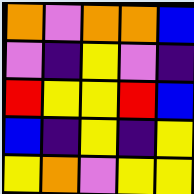[["orange", "violet", "orange", "orange", "blue"], ["violet", "indigo", "yellow", "violet", "indigo"], ["red", "yellow", "yellow", "red", "blue"], ["blue", "indigo", "yellow", "indigo", "yellow"], ["yellow", "orange", "violet", "yellow", "yellow"]]